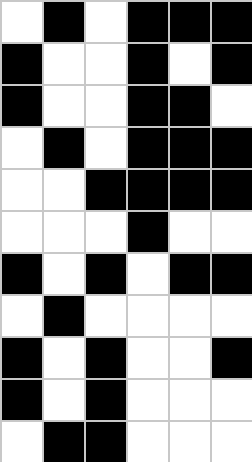[["white", "black", "white", "black", "black", "black"], ["black", "white", "white", "black", "white", "black"], ["black", "white", "white", "black", "black", "white"], ["white", "black", "white", "black", "black", "black"], ["white", "white", "black", "black", "black", "black"], ["white", "white", "white", "black", "white", "white"], ["black", "white", "black", "white", "black", "black"], ["white", "black", "white", "white", "white", "white"], ["black", "white", "black", "white", "white", "black"], ["black", "white", "black", "white", "white", "white"], ["white", "black", "black", "white", "white", "white"]]